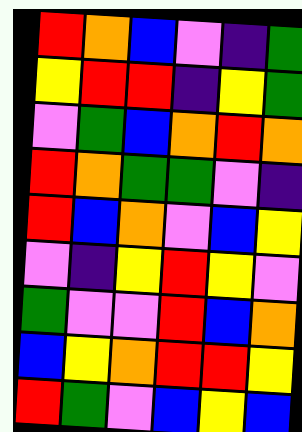[["red", "orange", "blue", "violet", "indigo", "green"], ["yellow", "red", "red", "indigo", "yellow", "green"], ["violet", "green", "blue", "orange", "red", "orange"], ["red", "orange", "green", "green", "violet", "indigo"], ["red", "blue", "orange", "violet", "blue", "yellow"], ["violet", "indigo", "yellow", "red", "yellow", "violet"], ["green", "violet", "violet", "red", "blue", "orange"], ["blue", "yellow", "orange", "red", "red", "yellow"], ["red", "green", "violet", "blue", "yellow", "blue"]]